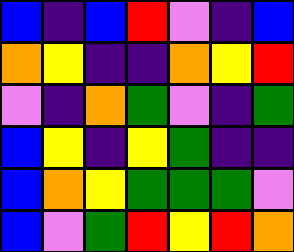[["blue", "indigo", "blue", "red", "violet", "indigo", "blue"], ["orange", "yellow", "indigo", "indigo", "orange", "yellow", "red"], ["violet", "indigo", "orange", "green", "violet", "indigo", "green"], ["blue", "yellow", "indigo", "yellow", "green", "indigo", "indigo"], ["blue", "orange", "yellow", "green", "green", "green", "violet"], ["blue", "violet", "green", "red", "yellow", "red", "orange"]]